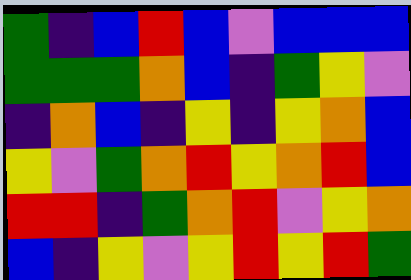[["green", "indigo", "blue", "red", "blue", "violet", "blue", "blue", "blue"], ["green", "green", "green", "orange", "blue", "indigo", "green", "yellow", "violet"], ["indigo", "orange", "blue", "indigo", "yellow", "indigo", "yellow", "orange", "blue"], ["yellow", "violet", "green", "orange", "red", "yellow", "orange", "red", "blue"], ["red", "red", "indigo", "green", "orange", "red", "violet", "yellow", "orange"], ["blue", "indigo", "yellow", "violet", "yellow", "red", "yellow", "red", "green"]]